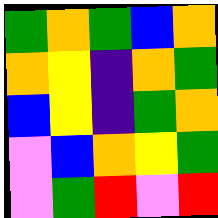[["green", "orange", "green", "blue", "orange"], ["orange", "yellow", "indigo", "orange", "green"], ["blue", "yellow", "indigo", "green", "orange"], ["violet", "blue", "orange", "yellow", "green"], ["violet", "green", "red", "violet", "red"]]